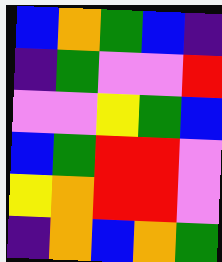[["blue", "orange", "green", "blue", "indigo"], ["indigo", "green", "violet", "violet", "red"], ["violet", "violet", "yellow", "green", "blue"], ["blue", "green", "red", "red", "violet"], ["yellow", "orange", "red", "red", "violet"], ["indigo", "orange", "blue", "orange", "green"]]